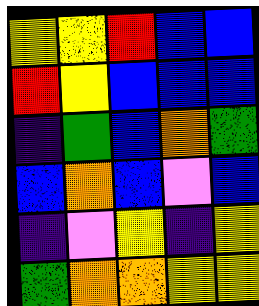[["yellow", "yellow", "red", "blue", "blue"], ["red", "yellow", "blue", "blue", "blue"], ["indigo", "green", "blue", "orange", "green"], ["blue", "orange", "blue", "violet", "blue"], ["indigo", "violet", "yellow", "indigo", "yellow"], ["green", "orange", "orange", "yellow", "yellow"]]